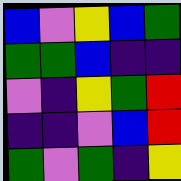[["blue", "violet", "yellow", "blue", "green"], ["green", "green", "blue", "indigo", "indigo"], ["violet", "indigo", "yellow", "green", "red"], ["indigo", "indigo", "violet", "blue", "red"], ["green", "violet", "green", "indigo", "yellow"]]